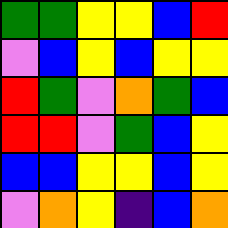[["green", "green", "yellow", "yellow", "blue", "red"], ["violet", "blue", "yellow", "blue", "yellow", "yellow"], ["red", "green", "violet", "orange", "green", "blue"], ["red", "red", "violet", "green", "blue", "yellow"], ["blue", "blue", "yellow", "yellow", "blue", "yellow"], ["violet", "orange", "yellow", "indigo", "blue", "orange"]]